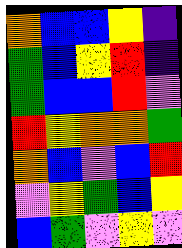[["orange", "blue", "blue", "yellow", "indigo"], ["green", "blue", "yellow", "red", "indigo"], ["green", "blue", "blue", "red", "violet"], ["red", "yellow", "orange", "orange", "green"], ["orange", "blue", "violet", "blue", "red"], ["violet", "yellow", "green", "blue", "yellow"], ["blue", "green", "violet", "yellow", "violet"]]